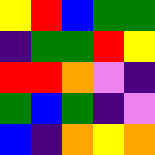[["yellow", "red", "blue", "green", "green"], ["indigo", "green", "green", "red", "yellow"], ["red", "red", "orange", "violet", "indigo"], ["green", "blue", "green", "indigo", "violet"], ["blue", "indigo", "orange", "yellow", "orange"]]